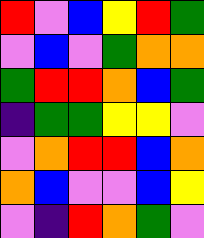[["red", "violet", "blue", "yellow", "red", "green"], ["violet", "blue", "violet", "green", "orange", "orange"], ["green", "red", "red", "orange", "blue", "green"], ["indigo", "green", "green", "yellow", "yellow", "violet"], ["violet", "orange", "red", "red", "blue", "orange"], ["orange", "blue", "violet", "violet", "blue", "yellow"], ["violet", "indigo", "red", "orange", "green", "violet"]]